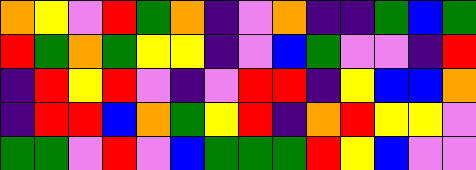[["orange", "yellow", "violet", "red", "green", "orange", "indigo", "violet", "orange", "indigo", "indigo", "green", "blue", "green"], ["red", "green", "orange", "green", "yellow", "yellow", "indigo", "violet", "blue", "green", "violet", "violet", "indigo", "red"], ["indigo", "red", "yellow", "red", "violet", "indigo", "violet", "red", "red", "indigo", "yellow", "blue", "blue", "orange"], ["indigo", "red", "red", "blue", "orange", "green", "yellow", "red", "indigo", "orange", "red", "yellow", "yellow", "violet"], ["green", "green", "violet", "red", "violet", "blue", "green", "green", "green", "red", "yellow", "blue", "violet", "violet"]]